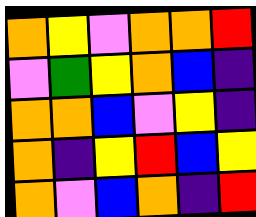[["orange", "yellow", "violet", "orange", "orange", "red"], ["violet", "green", "yellow", "orange", "blue", "indigo"], ["orange", "orange", "blue", "violet", "yellow", "indigo"], ["orange", "indigo", "yellow", "red", "blue", "yellow"], ["orange", "violet", "blue", "orange", "indigo", "red"]]